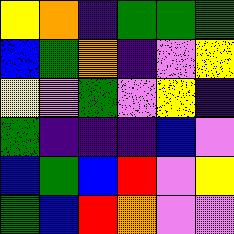[["yellow", "orange", "indigo", "green", "green", "green"], ["blue", "green", "orange", "indigo", "violet", "yellow"], ["yellow", "violet", "green", "violet", "yellow", "indigo"], ["green", "indigo", "indigo", "indigo", "blue", "violet"], ["blue", "green", "blue", "red", "violet", "yellow"], ["green", "blue", "red", "orange", "violet", "violet"]]